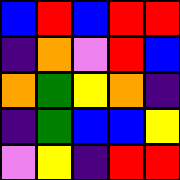[["blue", "red", "blue", "red", "red"], ["indigo", "orange", "violet", "red", "blue"], ["orange", "green", "yellow", "orange", "indigo"], ["indigo", "green", "blue", "blue", "yellow"], ["violet", "yellow", "indigo", "red", "red"]]